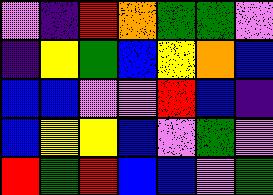[["violet", "indigo", "red", "orange", "green", "green", "violet"], ["indigo", "yellow", "green", "blue", "yellow", "orange", "blue"], ["blue", "blue", "violet", "violet", "red", "blue", "indigo"], ["blue", "yellow", "yellow", "blue", "violet", "green", "violet"], ["red", "green", "red", "blue", "blue", "violet", "green"]]